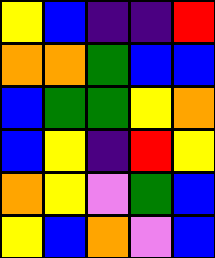[["yellow", "blue", "indigo", "indigo", "red"], ["orange", "orange", "green", "blue", "blue"], ["blue", "green", "green", "yellow", "orange"], ["blue", "yellow", "indigo", "red", "yellow"], ["orange", "yellow", "violet", "green", "blue"], ["yellow", "blue", "orange", "violet", "blue"]]